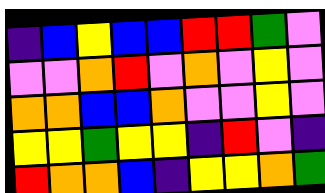[["indigo", "blue", "yellow", "blue", "blue", "red", "red", "green", "violet"], ["violet", "violet", "orange", "red", "violet", "orange", "violet", "yellow", "violet"], ["orange", "orange", "blue", "blue", "orange", "violet", "violet", "yellow", "violet"], ["yellow", "yellow", "green", "yellow", "yellow", "indigo", "red", "violet", "indigo"], ["red", "orange", "orange", "blue", "indigo", "yellow", "yellow", "orange", "green"]]